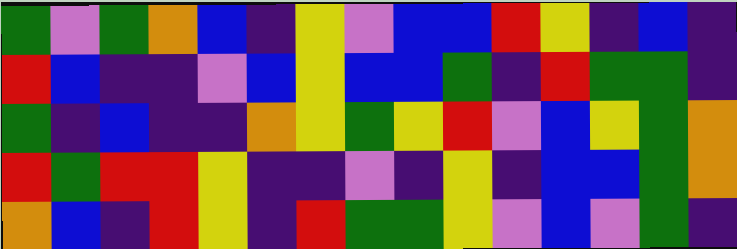[["green", "violet", "green", "orange", "blue", "indigo", "yellow", "violet", "blue", "blue", "red", "yellow", "indigo", "blue", "indigo"], ["red", "blue", "indigo", "indigo", "violet", "blue", "yellow", "blue", "blue", "green", "indigo", "red", "green", "green", "indigo"], ["green", "indigo", "blue", "indigo", "indigo", "orange", "yellow", "green", "yellow", "red", "violet", "blue", "yellow", "green", "orange"], ["red", "green", "red", "red", "yellow", "indigo", "indigo", "violet", "indigo", "yellow", "indigo", "blue", "blue", "green", "orange"], ["orange", "blue", "indigo", "red", "yellow", "indigo", "red", "green", "green", "yellow", "violet", "blue", "violet", "green", "indigo"]]